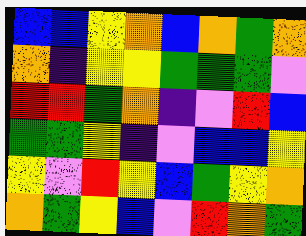[["blue", "blue", "yellow", "orange", "blue", "orange", "green", "orange"], ["orange", "indigo", "yellow", "yellow", "green", "green", "green", "violet"], ["red", "red", "green", "orange", "indigo", "violet", "red", "blue"], ["green", "green", "yellow", "indigo", "violet", "blue", "blue", "yellow"], ["yellow", "violet", "red", "yellow", "blue", "green", "yellow", "orange"], ["orange", "green", "yellow", "blue", "violet", "red", "orange", "green"]]